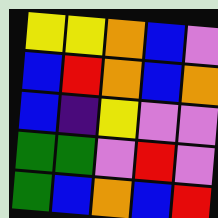[["yellow", "yellow", "orange", "blue", "violet"], ["blue", "red", "orange", "blue", "orange"], ["blue", "indigo", "yellow", "violet", "violet"], ["green", "green", "violet", "red", "violet"], ["green", "blue", "orange", "blue", "red"]]